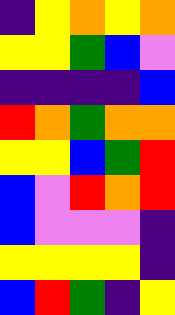[["indigo", "yellow", "orange", "yellow", "orange"], ["yellow", "yellow", "green", "blue", "violet"], ["indigo", "indigo", "indigo", "indigo", "blue"], ["red", "orange", "green", "orange", "orange"], ["yellow", "yellow", "blue", "green", "red"], ["blue", "violet", "red", "orange", "red"], ["blue", "violet", "violet", "violet", "indigo"], ["yellow", "yellow", "yellow", "yellow", "indigo"], ["blue", "red", "green", "indigo", "yellow"]]